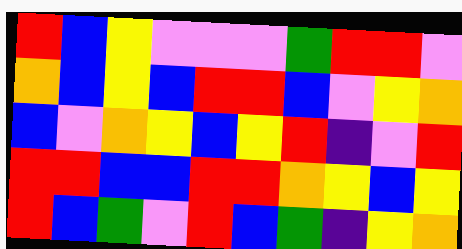[["red", "blue", "yellow", "violet", "violet", "violet", "green", "red", "red", "violet"], ["orange", "blue", "yellow", "blue", "red", "red", "blue", "violet", "yellow", "orange"], ["blue", "violet", "orange", "yellow", "blue", "yellow", "red", "indigo", "violet", "red"], ["red", "red", "blue", "blue", "red", "red", "orange", "yellow", "blue", "yellow"], ["red", "blue", "green", "violet", "red", "blue", "green", "indigo", "yellow", "orange"]]